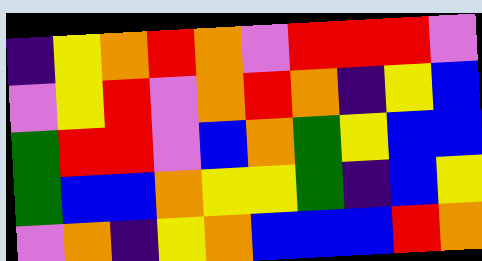[["indigo", "yellow", "orange", "red", "orange", "violet", "red", "red", "red", "violet"], ["violet", "yellow", "red", "violet", "orange", "red", "orange", "indigo", "yellow", "blue"], ["green", "red", "red", "violet", "blue", "orange", "green", "yellow", "blue", "blue"], ["green", "blue", "blue", "orange", "yellow", "yellow", "green", "indigo", "blue", "yellow"], ["violet", "orange", "indigo", "yellow", "orange", "blue", "blue", "blue", "red", "orange"]]